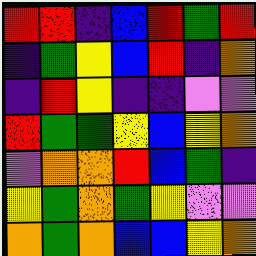[["red", "red", "indigo", "blue", "red", "green", "red"], ["indigo", "green", "yellow", "blue", "red", "indigo", "orange"], ["indigo", "red", "yellow", "indigo", "indigo", "violet", "violet"], ["red", "green", "green", "yellow", "blue", "yellow", "orange"], ["violet", "orange", "orange", "red", "blue", "green", "indigo"], ["yellow", "green", "orange", "green", "yellow", "violet", "violet"], ["orange", "green", "orange", "blue", "blue", "yellow", "orange"]]